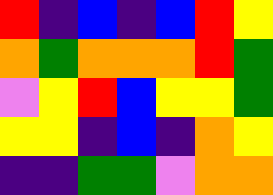[["red", "indigo", "blue", "indigo", "blue", "red", "yellow"], ["orange", "green", "orange", "orange", "orange", "red", "green"], ["violet", "yellow", "red", "blue", "yellow", "yellow", "green"], ["yellow", "yellow", "indigo", "blue", "indigo", "orange", "yellow"], ["indigo", "indigo", "green", "green", "violet", "orange", "orange"]]